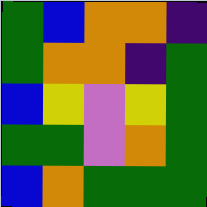[["green", "blue", "orange", "orange", "indigo"], ["green", "orange", "orange", "indigo", "green"], ["blue", "yellow", "violet", "yellow", "green"], ["green", "green", "violet", "orange", "green"], ["blue", "orange", "green", "green", "green"]]